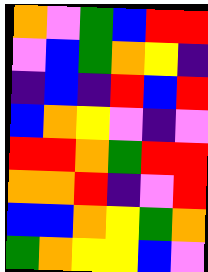[["orange", "violet", "green", "blue", "red", "red"], ["violet", "blue", "green", "orange", "yellow", "indigo"], ["indigo", "blue", "indigo", "red", "blue", "red"], ["blue", "orange", "yellow", "violet", "indigo", "violet"], ["red", "red", "orange", "green", "red", "red"], ["orange", "orange", "red", "indigo", "violet", "red"], ["blue", "blue", "orange", "yellow", "green", "orange"], ["green", "orange", "yellow", "yellow", "blue", "violet"]]